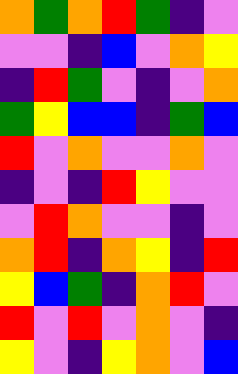[["orange", "green", "orange", "red", "green", "indigo", "violet"], ["violet", "violet", "indigo", "blue", "violet", "orange", "yellow"], ["indigo", "red", "green", "violet", "indigo", "violet", "orange"], ["green", "yellow", "blue", "blue", "indigo", "green", "blue"], ["red", "violet", "orange", "violet", "violet", "orange", "violet"], ["indigo", "violet", "indigo", "red", "yellow", "violet", "violet"], ["violet", "red", "orange", "violet", "violet", "indigo", "violet"], ["orange", "red", "indigo", "orange", "yellow", "indigo", "red"], ["yellow", "blue", "green", "indigo", "orange", "red", "violet"], ["red", "violet", "red", "violet", "orange", "violet", "indigo"], ["yellow", "violet", "indigo", "yellow", "orange", "violet", "blue"]]